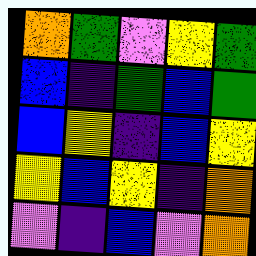[["orange", "green", "violet", "yellow", "green"], ["blue", "indigo", "green", "blue", "green"], ["blue", "yellow", "indigo", "blue", "yellow"], ["yellow", "blue", "yellow", "indigo", "orange"], ["violet", "indigo", "blue", "violet", "orange"]]